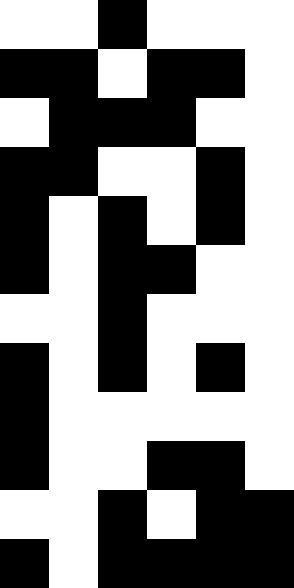[["white", "white", "black", "white", "white", "white"], ["black", "black", "white", "black", "black", "white"], ["white", "black", "black", "black", "white", "white"], ["black", "black", "white", "white", "black", "white"], ["black", "white", "black", "white", "black", "white"], ["black", "white", "black", "black", "white", "white"], ["white", "white", "black", "white", "white", "white"], ["black", "white", "black", "white", "black", "white"], ["black", "white", "white", "white", "white", "white"], ["black", "white", "white", "black", "black", "white"], ["white", "white", "black", "white", "black", "black"], ["black", "white", "black", "black", "black", "black"]]